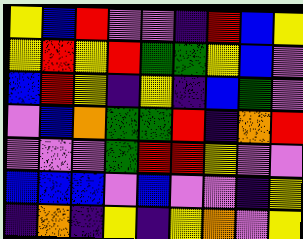[["yellow", "blue", "red", "violet", "violet", "indigo", "red", "blue", "yellow"], ["yellow", "red", "yellow", "red", "green", "green", "yellow", "blue", "violet"], ["blue", "red", "yellow", "indigo", "yellow", "indigo", "blue", "green", "violet"], ["violet", "blue", "orange", "green", "green", "red", "indigo", "orange", "red"], ["violet", "violet", "violet", "green", "red", "red", "yellow", "violet", "violet"], ["blue", "blue", "blue", "violet", "blue", "violet", "violet", "indigo", "yellow"], ["indigo", "orange", "indigo", "yellow", "indigo", "yellow", "orange", "violet", "yellow"]]